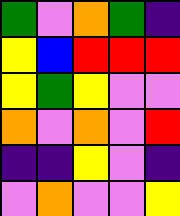[["green", "violet", "orange", "green", "indigo"], ["yellow", "blue", "red", "red", "red"], ["yellow", "green", "yellow", "violet", "violet"], ["orange", "violet", "orange", "violet", "red"], ["indigo", "indigo", "yellow", "violet", "indigo"], ["violet", "orange", "violet", "violet", "yellow"]]